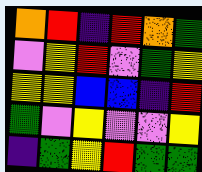[["orange", "red", "indigo", "red", "orange", "green"], ["violet", "yellow", "red", "violet", "green", "yellow"], ["yellow", "yellow", "blue", "blue", "indigo", "red"], ["green", "violet", "yellow", "violet", "violet", "yellow"], ["indigo", "green", "yellow", "red", "green", "green"]]